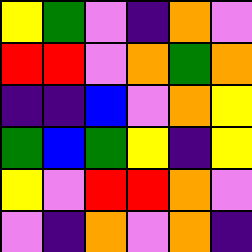[["yellow", "green", "violet", "indigo", "orange", "violet"], ["red", "red", "violet", "orange", "green", "orange"], ["indigo", "indigo", "blue", "violet", "orange", "yellow"], ["green", "blue", "green", "yellow", "indigo", "yellow"], ["yellow", "violet", "red", "red", "orange", "violet"], ["violet", "indigo", "orange", "violet", "orange", "indigo"]]